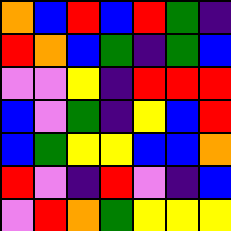[["orange", "blue", "red", "blue", "red", "green", "indigo"], ["red", "orange", "blue", "green", "indigo", "green", "blue"], ["violet", "violet", "yellow", "indigo", "red", "red", "red"], ["blue", "violet", "green", "indigo", "yellow", "blue", "red"], ["blue", "green", "yellow", "yellow", "blue", "blue", "orange"], ["red", "violet", "indigo", "red", "violet", "indigo", "blue"], ["violet", "red", "orange", "green", "yellow", "yellow", "yellow"]]